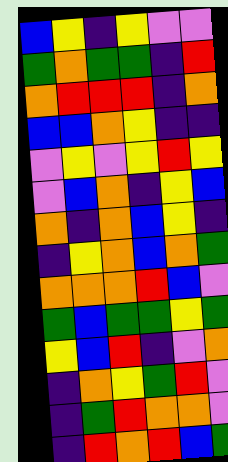[["blue", "yellow", "indigo", "yellow", "violet", "violet"], ["green", "orange", "green", "green", "indigo", "red"], ["orange", "red", "red", "red", "indigo", "orange"], ["blue", "blue", "orange", "yellow", "indigo", "indigo"], ["violet", "yellow", "violet", "yellow", "red", "yellow"], ["violet", "blue", "orange", "indigo", "yellow", "blue"], ["orange", "indigo", "orange", "blue", "yellow", "indigo"], ["indigo", "yellow", "orange", "blue", "orange", "green"], ["orange", "orange", "orange", "red", "blue", "violet"], ["green", "blue", "green", "green", "yellow", "green"], ["yellow", "blue", "red", "indigo", "violet", "orange"], ["indigo", "orange", "yellow", "green", "red", "violet"], ["indigo", "green", "red", "orange", "orange", "violet"], ["indigo", "red", "orange", "red", "blue", "green"]]